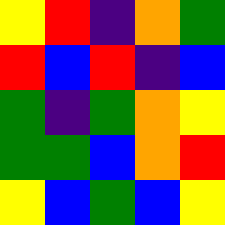[["yellow", "red", "indigo", "orange", "green"], ["red", "blue", "red", "indigo", "blue"], ["green", "indigo", "green", "orange", "yellow"], ["green", "green", "blue", "orange", "red"], ["yellow", "blue", "green", "blue", "yellow"]]